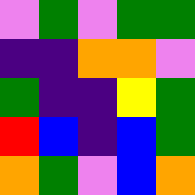[["violet", "green", "violet", "green", "green"], ["indigo", "indigo", "orange", "orange", "violet"], ["green", "indigo", "indigo", "yellow", "green"], ["red", "blue", "indigo", "blue", "green"], ["orange", "green", "violet", "blue", "orange"]]